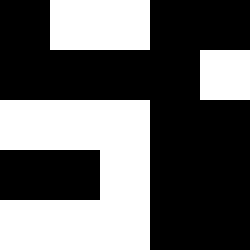[["black", "white", "white", "black", "black"], ["black", "black", "black", "black", "white"], ["white", "white", "white", "black", "black"], ["black", "black", "white", "black", "black"], ["white", "white", "white", "black", "black"]]